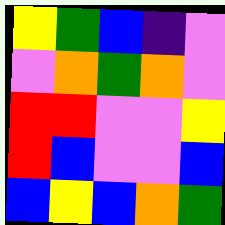[["yellow", "green", "blue", "indigo", "violet"], ["violet", "orange", "green", "orange", "violet"], ["red", "red", "violet", "violet", "yellow"], ["red", "blue", "violet", "violet", "blue"], ["blue", "yellow", "blue", "orange", "green"]]